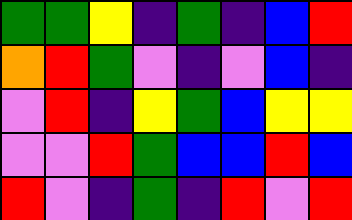[["green", "green", "yellow", "indigo", "green", "indigo", "blue", "red"], ["orange", "red", "green", "violet", "indigo", "violet", "blue", "indigo"], ["violet", "red", "indigo", "yellow", "green", "blue", "yellow", "yellow"], ["violet", "violet", "red", "green", "blue", "blue", "red", "blue"], ["red", "violet", "indigo", "green", "indigo", "red", "violet", "red"]]